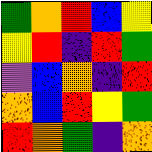[["green", "orange", "red", "blue", "yellow"], ["yellow", "red", "indigo", "red", "green"], ["violet", "blue", "orange", "indigo", "red"], ["orange", "blue", "red", "yellow", "green"], ["red", "orange", "green", "indigo", "orange"]]